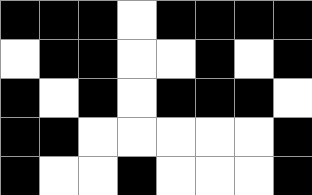[["black", "black", "black", "white", "black", "black", "black", "black"], ["white", "black", "black", "white", "white", "black", "white", "black"], ["black", "white", "black", "white", "black", "black", "black", "white"], ["black", "black", "white", "white", "white", "white", "white", "black"], ["black", "white", "white", "black", "white", "white", "white", "black"]]